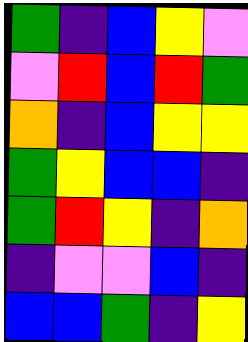[["green", "indigo", "blue", "yellow", "violet"], ["violet", "red", "blue", "red", "green"], ["orange", "indigo", "blue", "yellow", "yellow"], ["green", "yellow", "blue", "blue", "indigo"], ["green", "red", "yellow", "indigo", "orange"], ["indigo", "violet", "violet", "blue", "indigo"], ["blue", "blue", "green", "indigo", "yellow"]]